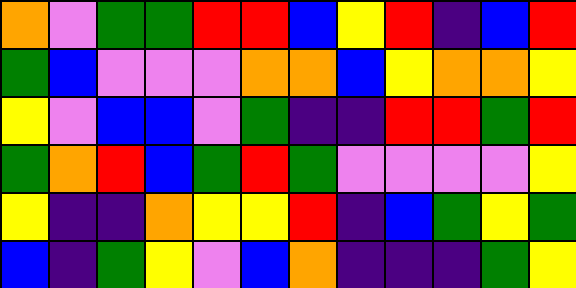[["orange", "violet", "green", "green", "red", "red", "blue", "yellow", "red", "indigo", "blue", "red"], ["green", "blue", "violet", "violet", "violet", "orange", "orange", "blue", "yellow", "orange", "orange", "yellow"], ["yellow", "violet", "blue", "blue", "violet", "green", "indigo", "indigo", "red", "red", "green", "red"], ["green", "orange", "red", "blue", "green", "red", "green", "violet", "violet", "violet", "violet", "yellow"], ["yellow", "indigo", "indigo", "orange", "yellow", "yellow", "red", "indigo", "blue", "green", "yellow", "green"], ["blue", "indigo", "green", "yellow", "violet", "blue", "orange", "indigo", "indigo", "indigo", "green", "yellow"]]